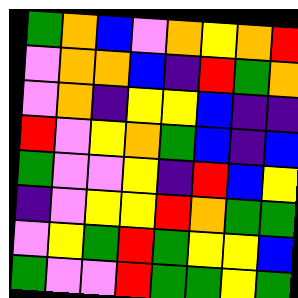[["green", "orange", "blue", "violet", "orange", "yellow", "orange", "red"], ["violet", "orange", "orange", "blue", "indigo", "red", "green", "orange"], ["violet", "orange", "indigo", "yellow", "yellow", "blue", "indigo", "indigo"], ["red", "violet", "yellow", "orange", "green", "blue", "indigo", "blue"], ["green", "violet", "violet", "yellow", "indigo", "red", "blue", "yellow"], ["indigo", "violet", "yellow", "yellow", "red", "orange", "green", "green"], ["violet", "yellow", "green", "red", "green", "yellow", "yellow", "blue"], ["green", "violet", "violet", "red", "green", "green", "yellow", "green"]]